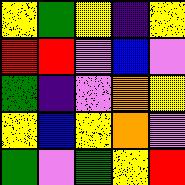[["yellow", "green", "yellow", "indigo", "yellow"], ["red", "red", "violet", "blue", "violet"], ["green", "indigo", "violet", "orange", "yellow"], ["yellow", "blue", "yellow", "orange", "violet"], ["green", "violet", "green", "yellow", "red"]]